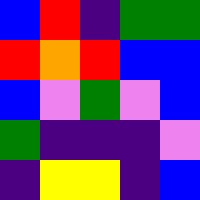[["blue", "red", "indigo", "green", "green"], ["red", "orange", "red", "blue", "blue"], ["blue", "violet", "green", "violet", "blue"], ["green", "indigo", "indigo", "indigo", "violet"], ["indigo", "yellow", "yellow", "indigo", "blue"]]